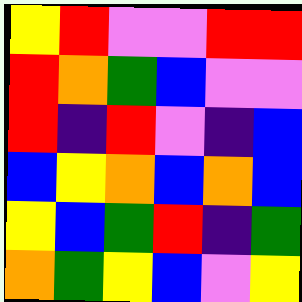[["yellow", "red", "violet", "violet", "red", "red"], ["red", "orange", "green", "blue", "violet", "violet"], ["red", "indigo", "red", "violet", "indigo", "blue"], ["blue", "yellow", "orange", "blue", "orange", "blue"], ["yellow", "blue", "green", "red", "indigo", "green"], ["orange", "green", "yellow", "blue", "violet", "yellow"]]